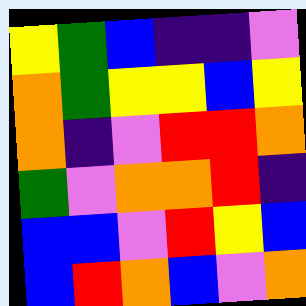[["yellow", "green", "blue", "indigo", "indigo", "violet"], ["orange", "green", "yellow", "yellow", "blue", "yellow"], ["orange", "indigo", "violet", "red", "red", "orange"], ["green", "violet", "orange", "orange", "red", "indigo"], ["blue", "blue", "violet", "red", "yellow", "blue"], ["blue", "red", "orange", "blue", "violet", "orange"]]